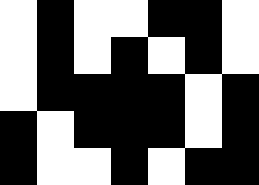[["white", "black", "white", "white", "black", "black", "white"], ["white", "black", "white", "black", "white", "black", "white"], ["white", "black", "black", "black", "black", "white", "black"], ["black", "white", "black", "black", "black", "white", "black"], ["black", "white", "white", "black", "white", "black", "black"]]